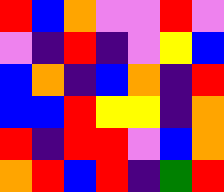[["red", "blue", "orange", "violet", "violet", "red", "violet"], ["violet", "indigo", "red", "indigo", "violet", "yellow", "blue"], ["blue", "orange", "indigo", "blue", "orange", "indigo", "red"], ["blue", "blue", "red", "yellow", "yellow", "indigo", "orange"], ["red", "indigo", "red", "red", "violet", "blue", "orange"], ["orange", "red", "blue", "red", "indigo", "green", "red"]]